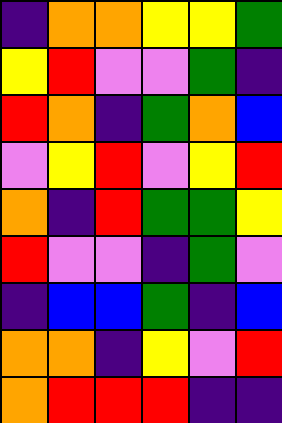[["indigo", "orange", "orange", "yellow", "yellow", "green"], ["yellow", "red", "violet", "violet", "green", "indigo"], ["red", "orange", "indigo", "green", "orange", "blue"], ["violet", "yellow", "red", "violet", "yellow", "red"], ["orange", "indigo", "red", "green", "green", "yellow"], ["red", "violet", "violet", "indigo", "green", "violet"], ["indigo", "blue", "blue", "green", "indigo", "blue"], ["orange", "orange", "indigo", "yellow", "violet", "red"], ["orange", "red", "red", "red", "indigo", "indigo"]]